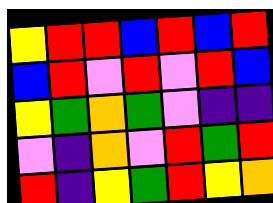[["yellow", "red", "red", "blue", "red", "blue", "red"], ["blue", "red", "violet", "red", "violet", "red", "blue"], ["yellow", "green", "orange", "green", "violet", "indigo", "indigo"], ["violet", "indigo", "orange", "violet", "red", "green", "red"], ["red", "indigo", "yellow", "green", "red", "yellow", "orange"]]